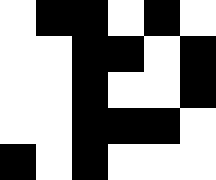[["white", "black", "black", "white", "black", "white"], ["white", "white", "black", "black", "white", "black"], ["white", "white", "black", "white", "white", "black"], ["white", "white", "black", "black", "black", "white"], ["black", "white", "black", "white", "white", "white"]]